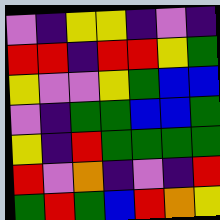[["violet", "indigo", "yellow", "yellow", "indigo", "violet", "indigo"], ["red", "red", "indigo", "red", "red", "yellow", "green"], ["yellow", "violet", "violet", "yellow", "green", "blue", "blue"], ["violet", "indigo", "green", "green", "blue", "blue", "green"], ["yellow", "indigo", "red", "green", "green", "green", "green"], ["red", "violet", "orange", "indigo", "violet", "indigo", "red"], ["green", "red", "green", "blue", "red", "orange", "yellow"]]